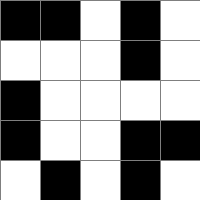[["black", "black", "white", "black", "white"], ["white", "white", "white", "black", "white"], ["black", "white", "white", "white", "white"], ["black", "white", "white", "black", "black"], ["white", "black", "white", "black", "white"]]